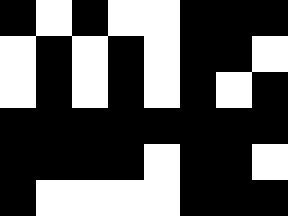[["black", "white", "black", "white", "white", "black", "black", "black"], ["white", "black", "white", "black", "white", "black", "black", "white"], ["white", "black", "white", "black", "white", "black", "white", "black"], ["black", "black", "black", "black", "black", "black", "black", "black"], ["black", "black", "black", "black", "white", "black", "black", "white"], ["black", "white", "white", "white", "white", "black", "black", "black"]]